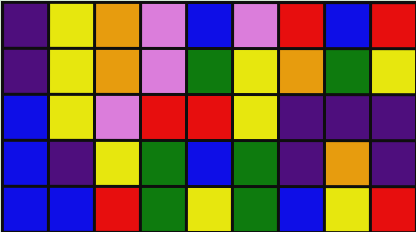[["indigo", "yellow", "orange", "violet", "blue", "violet", "red", "blue", "red"], ["indigo", "yellow", "orange", "violet", "green", "yellow", "orange", "green", "yellow"], ["blue", "yellow", "violet", "red", "red", "yellow", "indigo", "indigo", "indigo"], ["blue", "indigo", "yellow", "green", "blue", "green", "indigo", "orange", "indigo"], ["blue", "blue", "red", "green", "yellow", "green", "blue", "yellow", "red"]]